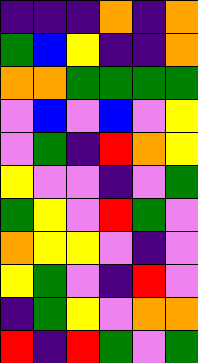[["indigo", "indigo", "indigo", "orange", "indigo", "orange"], ["green", "blue", "yellow", "indigo", "indigo", "orange"], ["orange", "orange", "green", "green", "green", "green"], ["violet", "blue", "violet", "blue", "violet", "yellow"], ["violet", "green", "indigo", "red", "orange", "yellow"], ["yellow", "violet", "violet", "indigo", "violet", "green"], ["green", "yellow", "violet", "red", "green", "violet"], ["orange", "yellow", "yellow", "violet", "indigo", "violet"], ["yellow", "green", "violet", "indigo", "red", "violet"], ["indigo", "green", "yellow", "violet", "orange", "orange"], ["red", "indigo", "red", "green", "violet", "green"]]